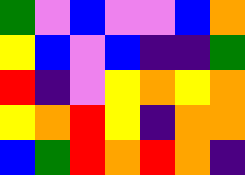[["green", "violet", "blue", "violet", "violet", "blue", "orange"], ["yellow", "blue", "violet", "blue", "indigo", "indigo", "green"], ["red", "indigo", "violet", "yellow", "orange", "yellow", "orange"], ["yellow", "orange", "red", "yellow", "indigo", "orange", "orange"], ["blue", "green", "red", "orange", "red", "orange", "indigo"]]